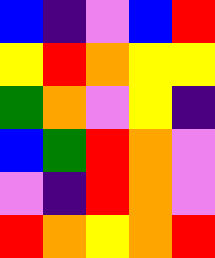[["blue", "indigo", "violet", "blue", "red"], ["yellow", "red", "orange", "yellow", "yellow"], ["green", "orange", "violet", "yellow", "indigo"], ["blue", "green", "red", "orange", "violet"], ["violet", "indigo", "red", "orange", "violet"], ["red", "orange", "yellow", "orange", "red"]]